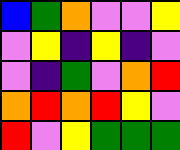[["blue", "green", "orange", "violet", "violet", "yellow"], ["violet", "yellow", "indigo", "yellow", "indigo", "violet"], ["violet", "indigo", "green", "violet", "orange", "red"], ["orange", "red", "orange", "red", "yellow", "violet"], ["red", "violet", "yellow", "green", "green", "green"]]